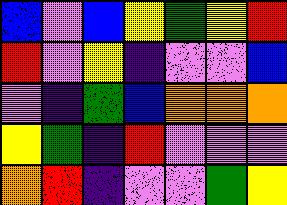[["blue", "violet", "blue", "yellow", "green", "yellow", "red"], ["red", "violet", "yellow", "indigo", "violet", "violet", "blue"], ["violet", "indigo", "green", "blue", "orange", "orange", "orange"], ["yellow", "green", "indigo", "red", "violet", "violet", "violet"], ["orange", "red", "indigo", "violet", "violet", "green", "yellow"]]